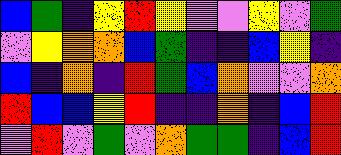[["blue", "green", "indigo", "yellow", "red", "yellow", "violet", "violet", "yellow", "violet", "green"], ["violet", "yellow", "orange", "orange", "blue", "green", "indigo", "indigo", "blue", "yellow", "indigo"], ["blue", "indigo", "orange", "indigo", "red", "green", "blue", "orange", "violet", "violet", "orange"], ["red", "blue", "blue", "yellow", "red", "indigo", "indigo", "orange", "indigo", "blue", "red"], ["violet", "red", "violet", "green", "violet", "orange", "green", "green", "indigo", "blue", "red"]]